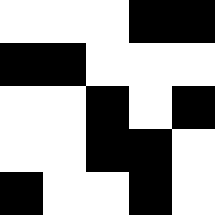[["white", "white", "white", "black", "black"], ["black", "black", "white", "white", "white"], ["white", "white", "black", "white", "black"], ["white", "white", "black", "black", "white"], ["black", "white", "white", "black", "white"]]